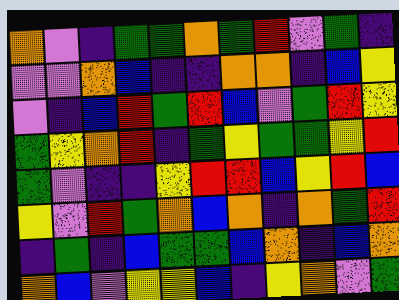[["orange", "violet", "indigo", "green", "green", "orange", "green", "red", "violet", "green", "indigo"], ["violet", "violet", "orange", "blue", "indigo", "indigo", "orange", "orange", "indigo", "blue", "yellow"], ["violet", "indigo", "blue", "red", "green", "red", "blue", "violet", "green", "red", "yellow"], ["green", "yellow", "orange", "red", "indigo", "green", "yellow", "green", "green", "yellow", "red"], ["green", "violet", "indigo", "indigo", "yellow", "red", "red", "blue", "yellow", "red", "blue"], ["yellow", "violet", "red", "green", "orange", "blue", "orange", "indigo", "orange", "green", "red"], ["indigo", "green", "indigo", "blue", "green", "green", "blue", "orange", "indigo", "blue", "orange"], ["orange", "blue", "violet", "yellow", "yellow", "blue", "indigo", "yellow", "orange", "violet", "green"]]